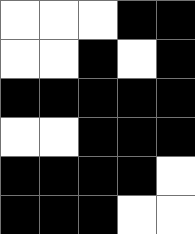[["white", "white", "white", "black", "black"], ["white", "white", "black", "white", "black"], ["black", "black", "black", "black", "black"], ["white", "white", "black", "black", "black"], ["black", "black", "black", "black", "white"], ["black", "black", "black", "white", "white"]]